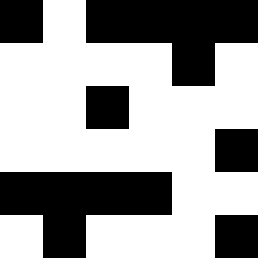[["black", "white", "black", "black", "black", "black"], ["white", "white", "white", "white", "black", "white"], ["white", "white", "black", "white", "white", "white"], ["white", "white", "white", "white", "white", "black"], ["black", "black", "black", "black", "white", "white"], ["white", "black", "white", "white", "white", "black"]]